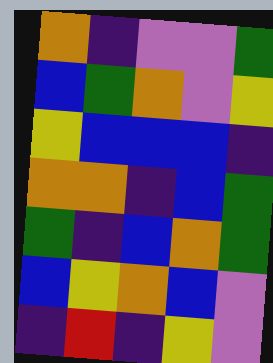[["orange", "indigo", "violet", "violet", "green"], ["blue", "green", "orange", "violet", "yellow"], ["yellow", "blue", "blue", "blue", "indigo"], ["orange", "orange", "indigo", "blue", "green"], ["green", "indigo", "blue", "orange", "green"], ["blue", "yellow", "orange", "blue", "violet"], ["indigo", "red", "indigo", "yellow", "violet"]]